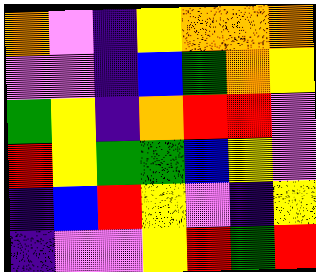[["orange", "violet", "indigo", "yellow", "orange", "orange", "orange"], ["violet", "violet", "indigo", "blue", "green", "orange", "yellow"], ["green", "yellow", "indigo", "orange", "red", "red", "violet"], ["red", "yellow", "green", "green", "blue", "yellow", "violet"], ["indigo", "blue", "red", "yellow", "violet", "indigo", "yellow"], ["indigo", "violet", "violet", "yellow", "red", "green", "red"]]